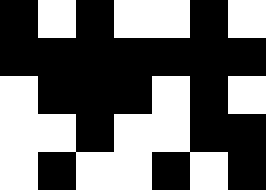[["black", "white", "black", "white", "white", "black", "white"], ["black", "black", "black", "black", "black", "black", "black"], ["white", "black", "black", "black", "white", "black", "white"], ["white", "white", "black", "white", "white", "black", "black"], ["white", "black", "white", "white", "black", "white", "black"]]